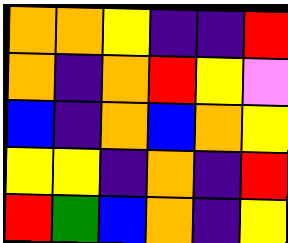[["orange", "orange", "yellow", "indigo", "indigo", "red"], ["orange", "indigo", "orange", "red", "yellow", "violet"], ["blue", "indigo", "orange", "blue", "orange", "yellow"], ["yellow", "yellow", "indigo", "orange", "indigo", "red"], ["red", "green", "blue", "orange", "indigo", "yellow"]]